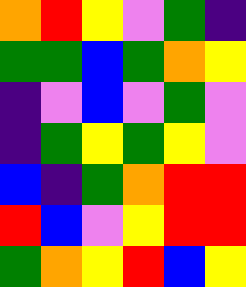[["orange", "red", "yellow", "violet", "green", "indigo"], ["green", "green", "blue", "green", "orange", "yellow"], ["indigo", "violet", "blue", "violet", "green", "violet"], ["indigo", "green", "yellow", "green", "yellow", "violet"], ["blue", "indigo", "green", "orange", "red", "red"], ["red", "blue", "violet", "yellow", "red", "red"], ["green", "orange", "yellow", "red", "blue", "yellow"]]